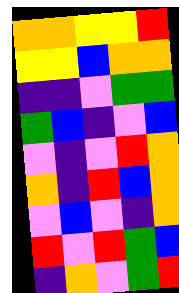[["orange", "orange", "yellow", "yellow", "red"], ["yellow", "yellow", "blue", "orange", "orange"], ["indigo", "indigo", "violet", "green", "green"], ["green", "blue", "indigo", "violet", "blue"], ["violet", "indigo", "violet", "red", "orange"], ["orange", "indigo", "red", "blue", "orange"], ["violet", "blue", "violet", "indigo", "orange"], ["red", "violet", "red", "green", "blue"], ["indigo", "orange", "violet", "green", "red"]]